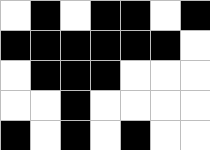[["white", "black", "white", "black", "black", "white", "black"], ["black", "black", "black", "black", "black", "black", "white"], ["white", "black", "black", "black", "white", "white", "white"], ["white", "white", "black", "white", "white", "white", "white"], ["black", "white", "black", "white", "black", "white", "white"]]